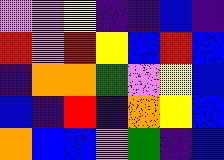[["violet", "violet", "yellow", "indigo", "indigo", "blue", "indigo"], ["red", "violet", "red", "yellow", "blue", "red", "blue"], ["indigo", "orange", "orange", "green", "violet", "yellow", "blue"], ["blue", "indigo", "red", "indigo", "orange", "yellow", "blue"], ["orange", "blue", "blue", "violet", "green", "indigo", "blue"]]